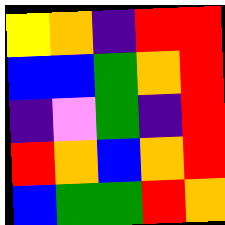[["yellow", "orange", "indigo", "red", "red"], ["blue", "blue", "green", "orange", "red"], ["indigo", "violet", "green", "indigo", "red"], ["red", "orange", "blue", "orange", "red"], ["blue", "green", "green", "red", "orange"]]